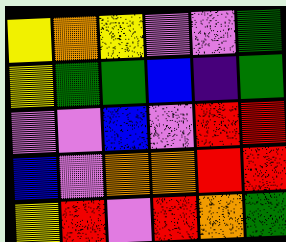[["yellow", "orange", "yellow", "violet", "violet", "green"], ["yellow", "green", "green", "blue", "indigo", "green"], ["violet", "violet", "blue", "violet", "red", "red"], ["blue", "violet", "orange", "orange", "red", "red"], ["yellow", "red", "violet", "red", "orange", "green"]]